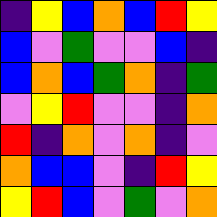[["indigo", "yellow", "blue", "orange", "blue", "red", "yellow"], ["blue", "violet", "green", "violet", "violet", "blue", "indigo"], ["blue", "orange", "blue", "green", "orange", "indigo", "green"], ["violet", "yellow", "red", "violet", "violet", "indigo", "orange"], ["red", "indigo", "orange", "violet", "orange", "indigo", "violet"], ["orange", "blue", "blue", "violet", "indigo", "red", "yellow"], ["yellow", "red", "blue", "violet", "green", "violet", "orange"]]